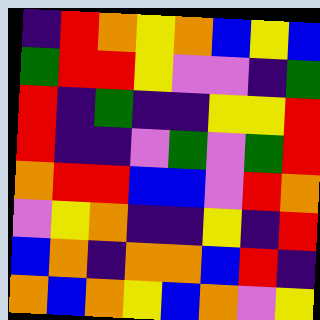[["indigo", "red", "orange", "yellow", "orange", "blue", "yellow", "blue"], ["green", "red", "red", "yellow", "violet", "violet", "indigo", "green"], ["red", "indigo", "green", "indigo", "indigo", "yellow", "yellow", "red"], ["red", "indigo", "indigo", "violet", "green", "violet", "green", "red"], ["orange", "red", "red", "blue", "blue", "violet", "red", "orange"], ["violet", "yellow", "orange", "indigo", "indigo", "yellow", "indigo", "red"], ["blue", "orange", "indigo", "orange", "orange", "blue", "red", "indigo"], ["orange", "blue", "orange", "yellow", "blue", "orange", "violet", "yellow"]]